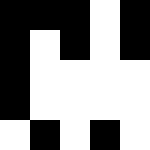[["black", "black", "black", "white", "black"], ["black", "white", "black", "white", "black"], ["black", "white", "white", "white", "white"], ["black", "white", "white", "white", "white"], ["white", "black", "white", "black", "white"]]